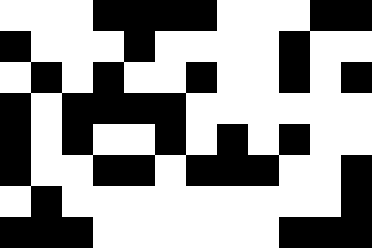[["white", "white", "white", "black", "black", "black", "black", "white", "white", "white", "black", "black"], ["black", "white", "white", "white", "black", "white", "white", "white", "white", "black", "white", "white"], ["white", "black", "white", "black", "white", "white", "black", "white", "white", "black", "white", "black"], ["black", "white", "black", "black", "black", "black", "white", "white", "white", "white", "white", "white"], ["black", "white", "black", "white", "white", "black", "white", "black", "white", "black", "white", "white"], ["black", "white", "white", "black", "black", "white", "black", "black", "black", "white", "white", "black"], ["white", "black", "white", "white", "white", "white", "white", "white", "white", "white", "white", "black"], ["black", "black", "black", "white", "white", "white", "white", "white", "white", "black", "black", "black"]]